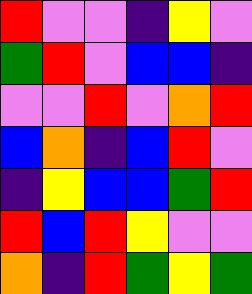[["red", "violet", "violet", "indigo", "yellow", "violet"], ["green", "red", "violet", "blue", "blue", "indigo"], ["violet", "violet", "red", "violet", "orange", "red"], ["blue", "orange", "indigo", "blue", "red", "violet"], ["indigo", "yellow", "blue", "blue", "green", "red"], ["red", "blue", "red", "yellow", "violet", "violet"], ["orange", "indigo", "red", "green", "yellow", "green"]]